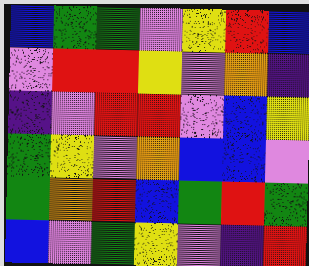[["blue", "green", "green", "violet", "yellow", "red", "blue"], ["violet", "red", "red", "yellow", "violet", "orange", "indigo"], ["indigo", "violet", "red", "red", "violet", "blue", "yellow"], ["green", "yellow", "violet", "orange", "blue", "blue", "violet"], ["green", "orange", "red", "blue", "green", "red", "green"], ["blue", "violet", "green", "yellow", "violet", "indigo", "red"]]